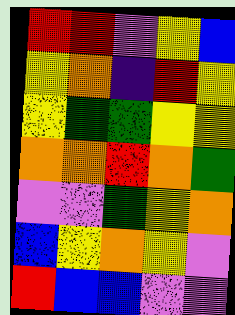[["red", "red", "violet", "yellow", "blue"], ["yellow", "orange", "indigo", "red", "yellow"], ["yellow", "green", "green", "yellow", "yellow"], ["orange", "orange", "red", "orange", "green"], ["violet", "violet", "green", "yellow", "orange"], ["blue", "yellow", "orange", "yellow", "violet"], ["red", "blue", "blue", "violet", "violet"]]